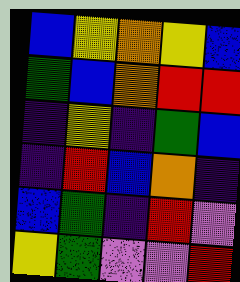[["blue", "yellow", "orange", "yellow", "blue"], ["green", "blue", "orange", "red", "red"], ["indigo", "yellow", "indigo", "green", "blue"], ["indigo", "red", "blue", "orange", "indigo"], ["blue", "green", "indigo", "red", "violet"], ["yellow", "green", "violet", "violet", "red"]]